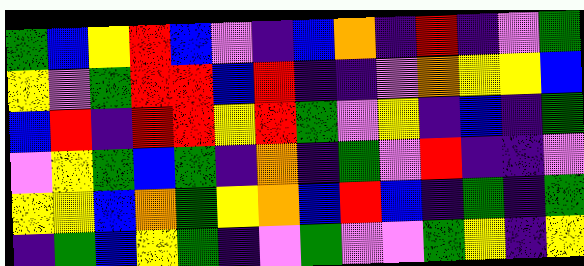[["green", "blue", "yellow", "red", "blue", "violet", "indigo", "blue", "orange", "indigo", "red", "indigo", "violet", "green"], ["yellow", "violet", "green", "red", "red", "blue", "red", "indigo", "indigo", "violet", "orange", "yellow", "yellow", "blue"], ["blue", "red", "indigo", "red", "red", "yellow", "red", "green", "violet", "yellow", "indigo", "blue", "indigo", "green"], ["violet", "yellow", "green", "blue", "green", "indigo", "orange", "indigo", "green", "violet", "red", "indigo", "indigo", "violet"], ["yellow", "yellow", "blue", "orange", "green", "yellow", "orange", "blue", "red", "blue", "indigo", "green", "indigo", "green"], ["indigo", "green", "blue", "yellow", "green", "indigo", "violet", "green", "violet", "violet", "green", "yellow", "indigo", "yellow"]]